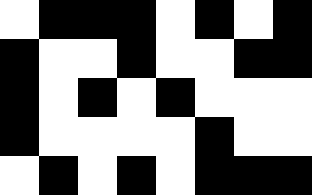[["white", "black", "black", "black", "white", "black", "white", "black"], ["black", "white", "white", "black", "white", "white", "black", "black"], ["black", "white", "black", "white", "black", "white", "white", "white"], ["black", "white", "white", "white", "white", "black", "white", "white"], ["white", "black", "white", "black", "white", "black", "black", "black"]]